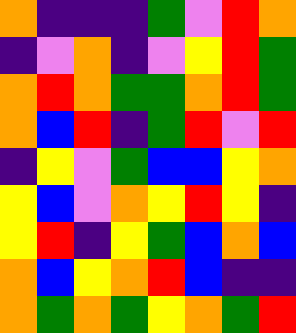[["orange", "indigo", "indigo", "indigo", "green", "violet", "red", "orange"], ["indigo", "violet", "orange", "indigo", "violet", "yellow", "red", "green"], ["orange", "red", "orange", "green", "green", "orange", "red", "green"], ["orange", "blue", "red", "indigo", "green", "red", "violet", "red"], ["indigo", "yellow", "violet", "green", "blue", "blue", "yellow", "orange"], ["yellow", "blue", "violet", "orange", "yellow", "red", "yellow", "indigo"], ["yellow", "red", "indigo", "yellow", "green", "blue", "orange", "blue"], ["orange", "blue", "yellow", "orange", "red", "blue", "indigo", "indigo"], ["orange", "green", "orange", "green", "yellow", "orange", "green", "red"]]